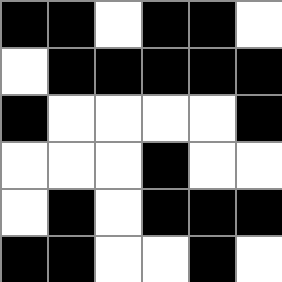[["black", "black", "white", "black", "black", "white"], ["white", "black", "black", "black", "black", "black"], ["black", "white", "white", "white", "white", "black"], ["white", "white", "white", "black", "white", "white"], ["white", "black", "white", "black", "black", "black"], ["black", "black", "white", "white", "black", "white"]]